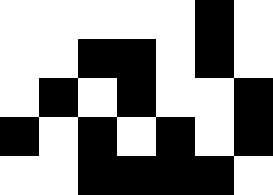[["white", "white", "white", "white", "white", "black", "white"], ["white", "white", "black", "black", "white", "black", "white"], ["white", "black", "white", "black", "white", "white", "black"], ["black", "white", "black", "white", "black", "white", "black"], ["white", "white", "black", "black", "black", "black", "white"]]